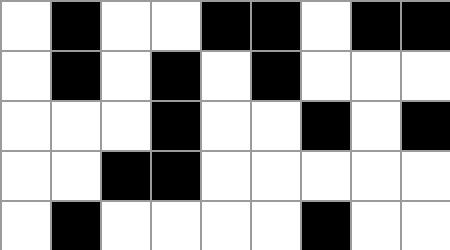[["white", "black", "white", "white", "black", "black", "white", "black", "black"], ["white", "black", "white", "black", "white", "black", "white", "white", "white"], ["white", "white", "white", "black", "white", "white", "black", "white", "black"], ["white", "white", "black", "black", "white", "white", "white", "white", "white"], ["white", "black", "white", "white", "white", "white", "black", "white", "white"]]